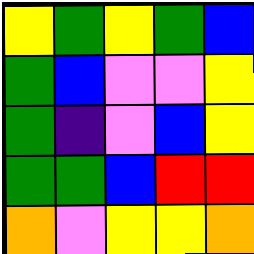[["yellow", "green", "yellow", "green", "blue"], ["green", "blue", "violet", "violet", "yellow"], ["green", "indigo", "violet", "blue", "yellow"], ["green", "green", "blue", "red", "red"], ["orange", "violet", "yellow", "yellow", "orange"]]